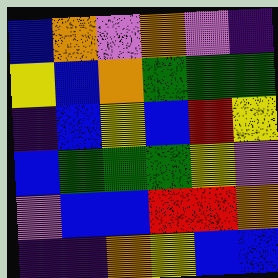[["blue", "orange", "violet", "orange", "violet", "indigo"], ["yellow", "blue", "orange", "green", "green", "green"], ["indigo", "blue", "yellow", "blue", "red", "yellow"], ["blue", "green", "green", "green", "yellow", "violet"], ["violet", "blue", "blue", "red", "red", "orange"], ["indigo", "indigo", "orange", "yellow", "blue", "blue"]]